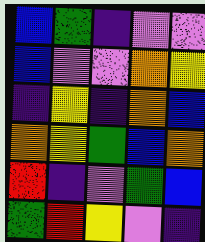[["blue", "green", "indigo", "violet", "violet"], ["blue", "violet", "violet", "orange", "yellow"], ["indigo", "yellow", "indigo", "orange", "blue"], ["orange", "yellow", "green", "blue", "orange"], ["red", "indigo", "violet", "green", "blue"], ["green", "red", "yellow", "violet", "indigo"]]